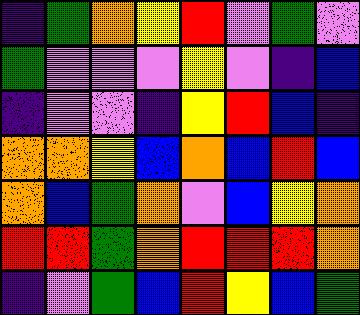[["indigo", "green", "orange", "yellow", "red", "violet", "green", "violet"], ["green", "violet", "violet", "violet", "yellow", "violet", "indigo", "blue"], ["indigo", "violet", "violet", "indigo", "yellow", "red", "blue", "indigo"], ["orange", "orange", "yellow", "blue", "orange", "blue", "red", "blue"], ["orange", "blue", "green", "orange", "violet", "blue", "yellow", "orange"], ["red", "red", "green", "orange", "red", "red", "red", "orange"], ["indigo", "violet", "green", "blue", "red", "yellow", "blue", "green"]]